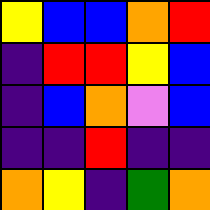[["yellow", "blue", "blue", "orange", "red"], ["indigo", "red", "red", "yellow", "blue"], ["indigo", "blue", "orange", "violet", "blue"], ["indigo", "indigo", "red", "indigo", "indigo"], ["orange", "yellow", "indigo", "green", "orange"]]